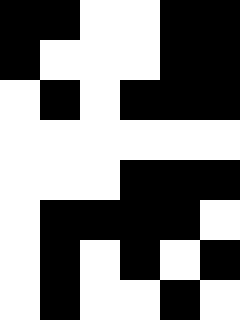[["black", "black", "white", "white", "black", "black"], ["black", "white", "white", "white", "black", "black"], ["white", "black", "white", "black", "black", "black"], ["white", "white", "white", "white", "white", "white"], ["white", "white", "white", "black", "black", "black"], ["white", "black", "black", "black", "black", "white"], ["white", "black", "white", "black", "white", "black"], ["white", "black", "white", "white", "black", "white"]]